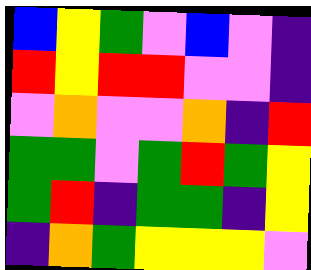[["blue", "yellow", "green", "violet", "blue", "violet", "indigo"], ["red", "yellow", "red", "red", "violet", "violet", "indigo"], ["violet", "orange", "violet", "violet", "orange", "indigo", "red"], ["green", "green", "violet", "green", "red", "green", "yellow"], ["green", "red", "indigo", "green", "green", "indigo", "yellow"], ["indigo", "orange", "green", "yellow", "yellow", "yellow", "violet"]]